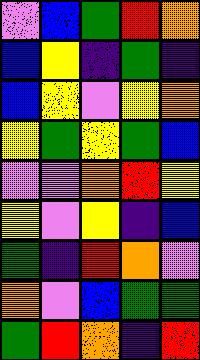[["violet", "blue", "green", "red", "orange"], ["blue", "yellow", "indigo", "green", "indigo"], ["blue", "yellow", "violet", "yellow", "orange"], ["yellow", "green", "yellow", "green", "blue"], ["violet", "violet", "orange", "red", "yellow"], ["yellow", "violet", "yellow", "indigo", "blue"], ["green", "indigo", "red", "orange", "violet"], ["orange", "violet", "blue", "green", "green"], ["green", "red", "orange", "indigo", "red"]]